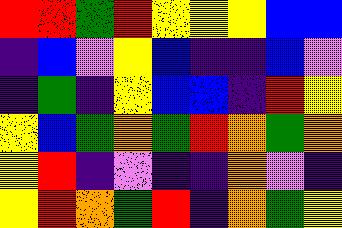[["red", "red", "green", "red", "yellow", "yellow", "yellow", "blue", "blue"], ["indigo", "blue", "violet", "yellow", "blue", "indigo", "indigo", "blue", "violet"], ["indigo", "green", "indigo", "yellow", "blue", "blue", "indigo", "red", "yellow"], ["yellow", "blue", "green", "orange", "green", "red", "orange", "green", "orange"], ["yellow", "red", "indigo", "violet", "indigo", "indigo", "orange", "violet", "indigo"], ["yellow", "red", "orange", "green", "red", "indigo", "orange", "green", "yellow"]]